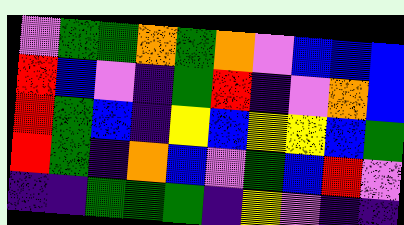[["violet", "green", "green", "orange", "green", "orange", "violet", "blue", "blue", "blue"], ["red", "blue", "violet", "indigo", "green", "red", "indigo", "violet", "orange", "blue"], ["red", "green", "blue", "indigo", "yellow", "blue", "yellow", "yellow", "blue", "green"], ["red", "green", "indigo", "orange", "blue", "violet", "green", "blue", "red", "violet"], ["indigo", "indigo", "green", "green", "green", "indigo", "yellow", "violet", "indigo", "indigo"]]